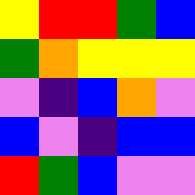[["yellow", "red", "red", "green", "blue"], ["green", "orange", "yellow", "yellow", "yellow"], ["violet", "indigo", "blue", "orange", "violet"], ["blue", "violet", "indigo", "blue", "blue"], ["red", "green", "blue", "violet", "violet"]]